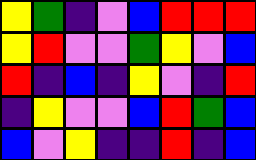[["yellow", "green", "indigo", "violet", "blue", "red", "red", "red"], ["yellow", "red", "violet", "violet", "green", "yellow", "violet", "blue"], ["red", "indigo", "blue", "indigo", "yellow", "violet", "indigo", "red"], ["indigo", "yellow", "violet", "violet", "blue", "red", "green", "blue"], ["blue", "violet", "yellow", "indigo", "indigo", "red", "indigo", "blue"]]